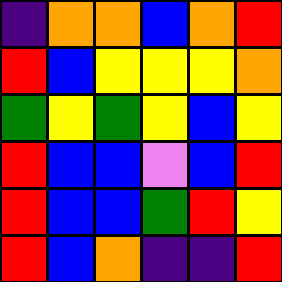[["indigo", "orange", "orange", "blue", "orange", "red"], ["red", "blue", "yellow", "yellow", "yellow", "orange"], ["green", "yellow", "green", "yellow", "blue", "yellow"], ["red", "blue", "blue", "violet", "blue", "red"], ["red", "blue", "blue", "green", "red", "yellow"], ["red", "blue", "orange", "indigo", "indigo", "red"]]